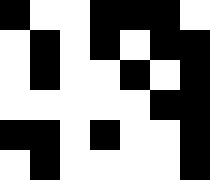[["black", "white", "white", "black", "black", "black", "white"], ["white", "black", "white", "black", "white", "black", "black"], ["white", "black", "white", "white", "black", "white", "black"], ["white", "white", "white", "white", "white", "black", "black"], ["black", "black", "white", "black", "white", "white", "black"], ["white", "black", "white", "white", "white", "white", "black"]]